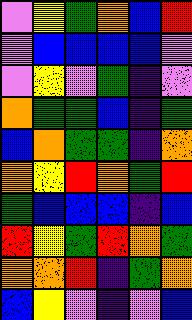[["violet", "yellow", "green", "orange", "blue", "red"], ["violet", "blue", "blue", "blue", "blue", "violet"], ["violet", "yellow", "violet", "green", "indigo", "violet"], ["orange", "green", "green", "blue", "indigo", "green"], ["blue", "orange", "green", "green", "indigo", "orange"], ["orange", "yellow", "red", "orange", "green", "red"], ["green", "blue", "blue", "blue", "indigo", "blue"], ["red", "yellow", "green", "red", "orange", "green"], ["orange", "orange", "red", "indigo", "green", "orange"], ["blue", "yellow", "violet", "indigo", "violet", "blue"]]